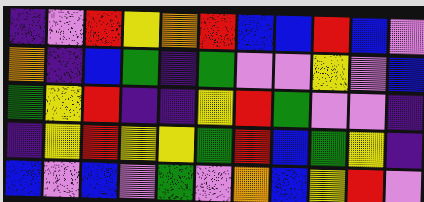[["indigo", "violet", "red", "yellow", "orange", "red", "blue", "blue", "red", "blue", "violet"], ["orange", "indigo", "blue", "green", "indigo", "green", "violet", "violet", "yellow", "violet", "blue"], ["green", "yellow", "red", "indigo", "indigo", "yellow", "red", "green", "violet", "violet", "indigo"], ["indigo", "yellow", "red", "yellow", "yellow", "green", "red", "blue", "green", "yellow", "indigo"], ["blue", "violet", "blue", "violet", "green", "violet", "orange", "blue", "yellow", "red", "violet"]]